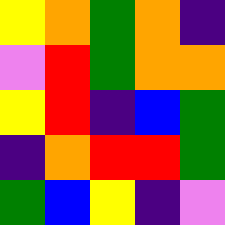[["yellow", "orange", "green", "orange", "indigo"], ["violet", "red", "green", "orange", "orange"], ["yellow", "red", "indigo", "blue", "green"], ["indigo", "orange", "red", "red", "green"], ["green", "blue", "yellow", "indigo", "violet"]]